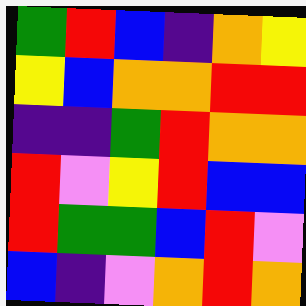[["green", "red", "blue", "indigo", "orange", "yellow"], ["yellow", "blue", "orange", "orange", "red", "red"], ["indigo", "indigo", "green", "red", "orange", "orange"], ["red", "violet", "yellow", "red", "blue", "blue"], ["red", "green", "green", "blue", "red", "violet"], ["blue", "indigo", "violet", "orange", "red", "orange"]]